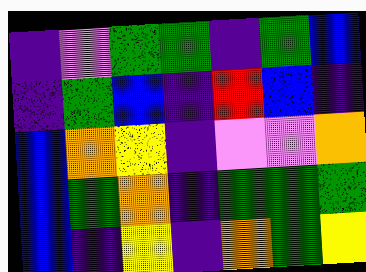[["indigo", "violet", "green", "green", "indigo", "green", "blue"], ["indigo", "green", "blue", "indigo", "red", "blue", "indigo"], ["blue", "orange", "yellow", "indigo", "violet", "violet", "orange"], ["blue", "green", "orange", "indigo", "green", "green", "green"], ["blue", "indigo", "yellow", "indigo", "orange", "green", "yellow"]]